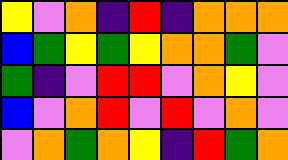[["yellow", "violet", "orange", "indigo", "red", "indigo", "orange", "orange", "orange"], ["blue", "green", "yellow", "green", "yellow", "orange", "orange", "green", "violet"], ["green", "indigo", "violet", "red", "red", "violet", "orange", "yellow", "violet"], ["blue", "violet", "orange", "red", "violet", "red", "violet", "orange", "violet"], ["violet", "orange", "green", "orange", "yellow", "indigo", "red", "green", "orange"]]